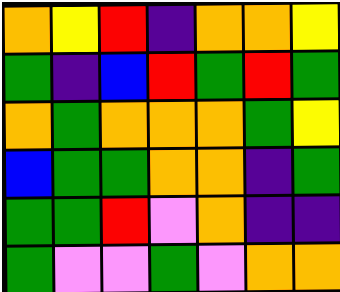[["orange", "yellow", "red", "indigo", "orange", "orange", "yellow"], ["green", "indigo", "blue", "red", "green", "red", "green"], ["orange", "green", "orange", "orange", "orange", "green", "yellow"], ["blue", "green", "green", "orange", "orange", "indigo", "green"], ["green", "green", "red", "violet", "orange", "indigo", "indigo"], ["green", "violet", "violet", "green", "violet", "orange", "orange"]]